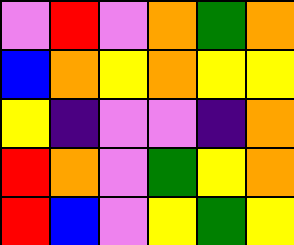[["violet", "red", "violet", "orange", "green", "orange"], ["blue", "orange", "yellow", "orange", "yellow", "yellow"], ["yellow", "indigo", "violet", "violet", "indigo", "orange"], ["red", "orange", "violet", "green", "yellow", "orange"], ["red", "blue", "violet", "yellow", "green", "yellow"]]